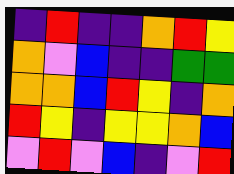[["indigo", "red", "indigo", "indigo", "orange", "red", "yellow"], ["orange", "violet", "blue", "indigo", "indigo", "green", "green"], ["orange", "orange", "blue", "red", "yellow", "indigo", "orange"], ["red", "yellow", "indigo", "yellow", "yellow", "orange", "blue"], ["violet", "red", "violet", "blue", "indigo", "violet", "red"]]